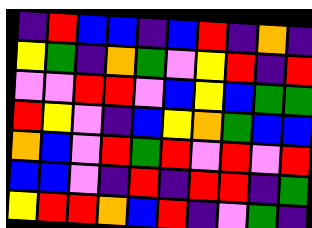[["indigo", "red", "blue", "blue", "indigo", "blue", "red", "indigo", "orange", "indigo"], ["yellow", "green", "indigo", "orange", "green", "violet", "yellow", "red", "indigo", "red"], ["violet", "violet", "red", "red", "violet", "blue", "yellow", "blue", "green", "green"], ["red", "yellow", "violet", "indigo", "blue", "yellow", "orange", "green", "blue", "blue"], ["orange", "blue", "violet", "red", "green", "red", "violet", "red", "violet", "red"], ["blue", "blue", "violet", "indigo", "red", "indigo", "red", "red", "indigo", "green"], ["yellow", "red", "red", "orange", "blue", "red", "indigo", "violet", "green", "indigo"]]